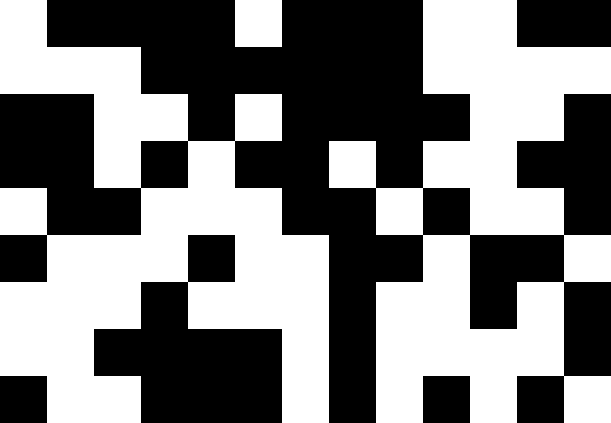[["white", "black", "black", "black", "black", "white", "black", "black", "black", "white", "white", "black", "black"], ["white", "white", "white", "black", "black", "black", "black", "black", "black", "white", "white", "white", "white"], ["black", "black", "white", "white", "black", "white", "black", "black", "black", "black", "white", "white", "black"], ["black", "black", "white", "black", "white", "black", "black", "white", "black", "white", "white", "black", "black"], ["white", "black", "black", "white", "white", "white", "black", "black", "white", "black", "white", "white", "black"], ["black", "white", "white", "white", "black", "white", "white", "black", "black", "white", "black", "black", "white"], ["white", "white", "white", "black", "white", "white", "white", "black", "white", "white", "black", "white", "black"], ["white", "white", "black", "black", "black", "black", "white", "black", "white", "white", "white", "white", "black"], ["black", "white", "white", "black", "black", "black", "white", "black", "white", "black", "white", "black", "white"]]